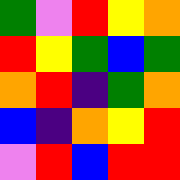[["green", "violet", "red", "yellow", "orange"], ["red", "yellow", "green", "blue", "green"], ["orange", "red", "indigo", "green", "orange"], ["blue", "indigo", "orange", "yellow", "red"], ["violet", "red", "blue", "red", "red"]]